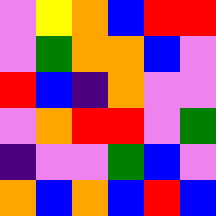[["violet", "yellow", "orange", "blue", "red", "red"], ["violet", "green", "orange", "orange", "blue", "violet"], ["red", "blue", "indigo", "orange", "violet", "violet"], ["violet", "orange", "red", "red", "violet", "green"], ["indigo", "violet", "violet", "green", "blue", "violet"], ["orange", "blue", "orange", "blue", "red", "blue"]]